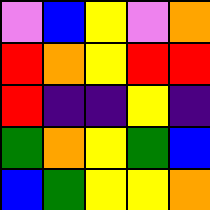[["violet", "blue", "yellow", "violet", "orange"], ["red", "orange", "yellow", "red", "red"], ["red", "indigo", "indigo", "yellow", "indigo"], ["green", "orange", "yellow", "green", "blue"], ["blue", "green", "yellow", "yellow", "orange"]]